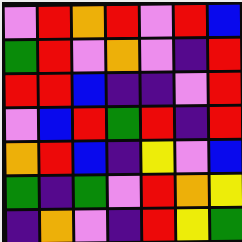[["violet", "red", "orange", "red", "violet", "red", "blue"], ["green", "red", "violet", "orange", "violet", "indigo", "red"], ["red", "red", "blue", "indigo", "indigo", "violet", "red"], ["violet", "blue", "red", "green", "red", "indigo", "red"], ["orange", "red", "blue", "indigo", "yellow", "violet", "blue"], ["green", "indigo", "green", "violet", "red", "orange", "yellow"], ["indigo", "orange", "violet", "indigo", "red", "yellow", "green"]]